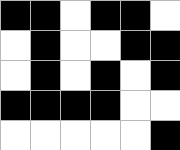[["black", "black", "white", "black", "black", "white"], ["white", "black", "white", "white", "black", "black"], ["white", "black", "white", "black", "white", "black"], ["black", "black", "black", "black", "white", "white"], ["white", "white", "white", "white", "white", "black"]]